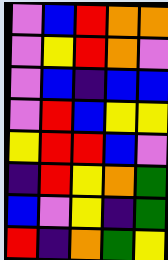[["violet", "blue", "red", "orange", "orange"], ["violet", "yellow", "red", "orange", "violet"], ["violet", "blue", "indigo", "blue", "blue"], ["violet", "red", "blue", "yellow", "yellow"], ["yellow", "red", "red", "blue", "violet"], ["indigo", "red", "yellow", "orange", "green"], ["blue", "violet", "yellow", "indigo", "green"], ["red", "indigo", "orange", "green", "yellow"]]